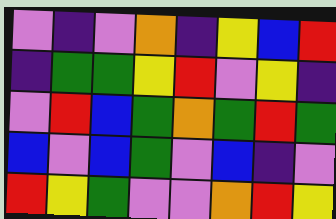[["violet", "indigo", "violet", "orange", "indigo", "yellow", "blue", "red"], ["indigo", "green", "green", "yellow", "red", "violet", "yellow", "indigo"], ["violet", "red", "blue", "green", "orange", "green", "red", "green"], ["blue", "violet", "blue", "green", "violet", "blue", "indigo", "violet"], ["red", "yellow", "green", "violet", "violet", "orange", "red", "yellow"]]